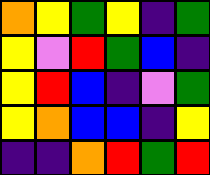[["orange", "yellow", "green", "yellow", "indigo", "green"], ["yellow", "violet", "red", "green", "blue", "indigo"], ["yellow", "red", "blue", "indigo", "violet", "green"], ["yellow", "orange", "blue", "blue", "indigo", "yellow"], ["indigo", "indigo", "orange", "red", "green", "red"]]